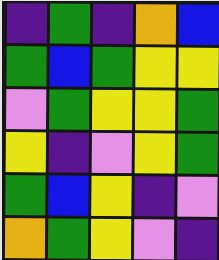[["indigo", "green", "indigo", "orange", "blue"], ["green", "blue", "green", "yellow", "yellow"], ["violet", "green", "yellow", "yellow", "green"], ["yellow", "indigo", "violet", "yellow", "green"], ["green", "blue", "yellow", "indigo", "violet"], ["orange", "green", "yellow", "violet", "indigo"]]